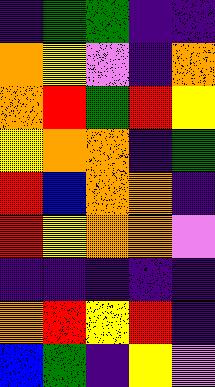[["indigo", "green", "green", "indigo", "indigo"], ["orange", "yellow", "violet", "indigo", "orange"], ["orange", "red", "green", "red", "yellow"], ["yellow", "orange", "orange", "indigo", "green"], ["red", "blue", "orange", "orange", "indigo"], ["red", "yellow", "orange", "orange", "violet"], ["indigo", "indigo", "indigo", "indigo", "indigo"], ["orange", "red", "yellow", "red", "indigo"], ["blue", "green", "indigo", "yellow", "violet"]]